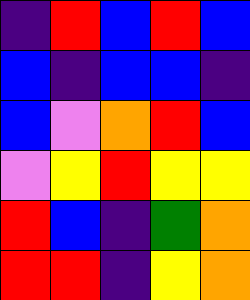[["indigo", "red", "blue", "red", "blue"], ["blue", "indigo", "blue", "blue", "indigo"], ["blue", "violet", "orange", "red", "blue"], ["violet", "yellow", "red", "yellow", "yellow"], ["red", "blue", "indigo", "green", "orange"], ["red", "red", "indigo", "yellow", "orange"]]